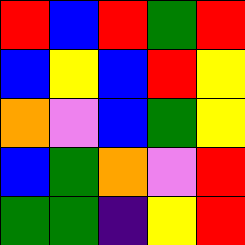[["red", "blue", "red", "green", "red"], ["blue", "yellow", "blue", "red", "yellow"], ["orange", "violet", "blue", "green", "yellow"], ["blue", "green", "orange", "violet", "red"], ["green", "green", "indigo", "yellow", "red"]]